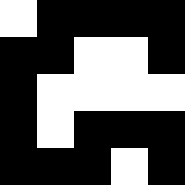[["white", "black", "black", "black", "black"], ["black", "black", "white", "white", "black"], ["black", "white", "white", "white", "white"], ["black", "white", "black", "black", "black"], ["black", "black", "black", "white", "black"]]